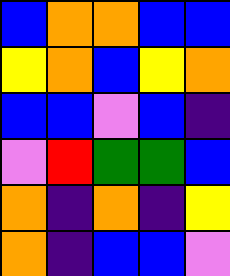[["blue", "orange", "orange", "blue", "blue"], ["yellow", "orange", "blue", "yellow", "orange"], ["blue", "blue", "violet", "blue", "indigo"], ["violet", "red", "green", "green", "blue"], ["orange", "indigo", "orange", "indigo", "yellow"], ["orange", "indigo", "blue", "blue", "violet"]]